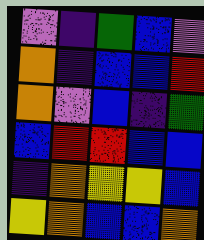[["violet", "indigo", "green", "blue", "violet"], ["orange", "indigo", "blue", "blue", "red"], ["orange", "violet", "blue", "indigo", "green"], ["blue", "red", "red", "blue", "blue"], ["indigo", "orange", "yellow", "yellow", "blue"], ["yellow", "orange", "blue", "blue", "orange"]]